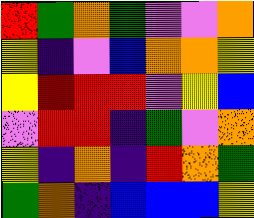[["red", "green", "orange", "green", "violet", "violet", "orange"], ["yellow", "indigo", "violet", "blue", "orange", "orange", "yellow"], ["yellow", "red", "red", "red", "violet", "yellow", "blue"], ["violet", "red", "red", "indigo", "green", "violet", "orange"], ["yellow", "indigo", "orange", "indigo", "red", "orange", "green"], ["green", "orange", "indigo", "blue", "blue", "blue", "yellow"]]